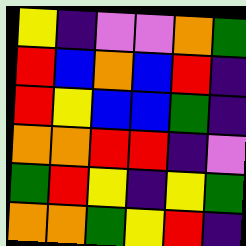[["yellow", "indigo", "violet", "violet", "orange", "green"], ["red", "blue", "orange", "blue", "red", "indigo"], ["red", "yellow", "blue", "blue", "green", "indigo"], ["orange", "orange", "red", "red", "indigo", "violet"], ["green", "red", "yellow", "indigo", "yellow", "green"], ["orange", "orange", "green", "yellow", "red", "indigo"]]